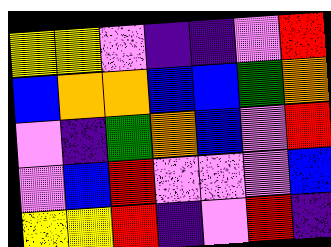[["yellow", "yellow", "violet", "indigo", "indigo", "violet", "red"], ["blue", "orange", "orange", "blue", "blue", "green", "orange"], ["violet", "indigo", "green", "orange", "blue", "violet", "red"], ["violet", "blue", "red", "violet", "violet", "violet", "blue"], ["yellow", "yellow", "red", "indigo", "violet", "red", "indigo"]]